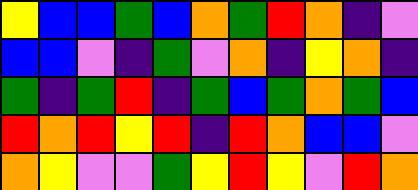[["yellow", "blue", "blue", "green", "blue", "orange", "green", "red", "orange", "indigo", "violet"], ["blue", "blue", "violet", "indigo", "green", "violet", "orange", "indigo", "yellow", "orange", "indigo"], ["green", "indigo", "green", "red", "indigo", "green", "blue", "green", "orange", "green", "blue"], ["red", "orange", "red", "yellow", "red", "indigo", "red", "orange", "blue", "blue", "violet"], ["orange", "yellow", "violet", "violet", "green", "yellow", "red", "yellow", "violet", "red", "orange"]]